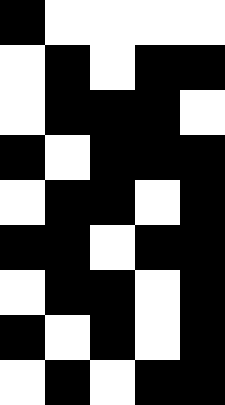[["black", "white", "white", "white", "white"], ["white", "black", "white", "black", "black"], ["white", "black", "black", "black", "white"], ["black", "white", "black", "black", "black"], ["white", "black", "black", "white", "black"], ["black", "black", "white", "black", "black"], ["white", "black", "black", "white", "black"], ["black", "white", "black", "white", "black"], ["white", "black", "white", "black", "black"]]